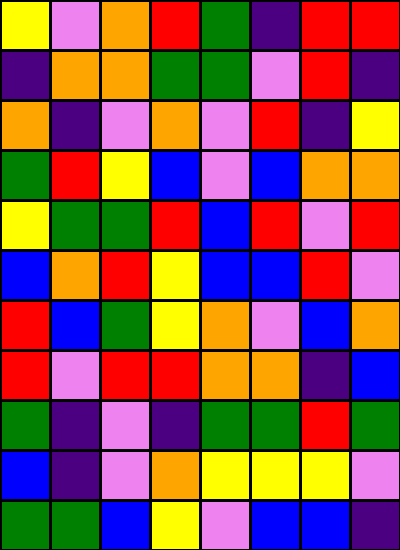[["yellow", "violet", "orange", "red", "green", "indigo", "red", "red"], ["indigo", "orange", "orange", "green", "green", "violet", "red", "indigo"], ["orange", "indigo", "violet", "orange", "violet", "red", "indigo", "yellow"], ["green", "red", "yellow", "blue", "violet", "blue", "orange", "orange"], ["yellow", "green", "green", "red", "blue", "red", "violet", "red"], ["blue", "orange", "red", "yellow", "blue", "blue", "red", "violet"], ["red", "blue", "green", "yellow", "orange", "violet", "blue", "orange"], ["red", "violet", "red", "red", "orange", "orange", "indigo", "blue"], ["green", "indigo", "violet", "indigo", "green", "green", "red", "green"], ["blue", "indigo", "violet", "orange", "yellow", "yellow", "yellow", "violet"], ["green", "green", "blue", "yellow", "violet", "blue", "blue", "indigo"]]